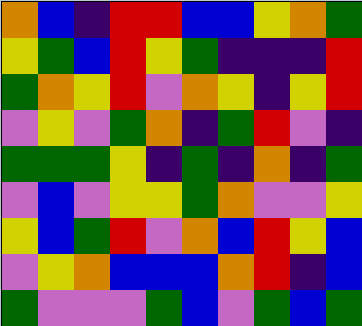[["orange", "blue", "indigo", "red", "red", "blue", "blue", "yellow", "orange", "green"], ["yellow", "green", "blue", "red", "yellow", "green", "indigo", "indigo", "indigo", "red"], ["green", "orange", "yellow", "red", "violet", "orange", "yellow", "indigo", "yellow", "red"], ["violet", "yellow", "violet", "green", "orange", "indigo", "green", "red", "violet", "indigo"], ["green", "green", "green", "yellow", "indigo", "green", "indigo", "orange", "indigo", "green"], ["violet", "blue", "violet", "yellow", "yellow", "green", "orange", "violet", "violet", "yellow"], ["yellow", "blue", "green", "red", "violet", "orange", "blue", "red", "yellow", "blue"], ["violet", "yellow", "orange", "blue", "blue", "blue", "orange", "red", "indigo", "blue"], ["green", "violet", "violet", "violet", "green", "blue", "violet", "green", "blue", "green"]]